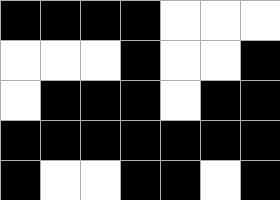[["black", "black", "black", "black", "white", "white", "white"], ["white", "white", "white", "black", "white", "white", "black"], ["white", "black", "black", "black", "white", "black", "black"], ["black", "black", "black", "black", "black", "black", "black"], ["black", "white", "white", "black", "black", "white", "black"]]